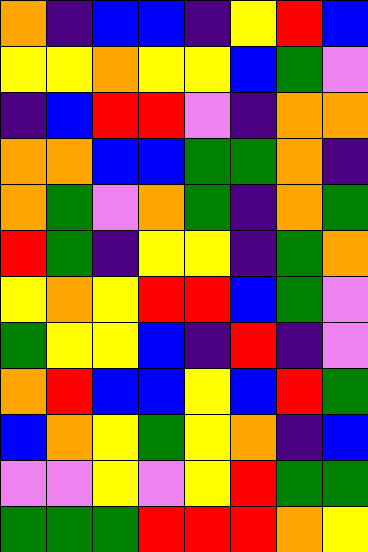[["orange", "indigo", "blue", "blue", "indigo", "yellow", "red", "blue"], ["yellow", "yellow", "orange", "yellow", "yellow", "blue", "green", "violet"], ["indigo", "blue", "red", "red", "violet", "indigo", "orange", "orange"], ["orange", "orange", "blue", "blue", "green", "green", "orange", "indigo"], ["orange", "green", "violet", "orange", "green", "indigo", "orange", "green"], ["red", "green", "indigo", "yellow", "yellow", "indigo", "green", "orange"], ["yellow", "orange", "yellow", "red", "red", "blue", "green", "violet"], ["green", "yellow", "yellow", "blue", "indigo", "red", "indigo", "violet"], ["orange", "red", "blue", "blue", "yellow", "blue", "red", "green"], ["blue", "orange", "yellow", "green", "yellow", "orange", "indigo", "blue"], ["violet", "violet", "yellow", "violet", "yellow", "red", "green", "green"], ["green", "green", "green", "red", "red", "red", "orange", "yellow"]]